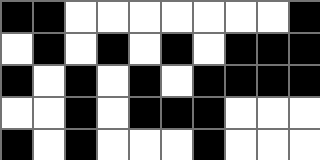[["black", "black", "white", "white", "white", "white", "white", "white", "white", "black"], ["white", "black", "white", "black", "white", "black", "white", "black", "black", "black"], ["black", "white", "black", "white", "black", "white", "black", "black", "black", "black"], ["white", "white", "black", "white", "black", "black", "black", "white", "white", "white"], ["black", "white", "black", "white", "white", "white", "black", "white", "white", "white"]]